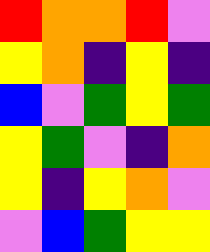[["red", "orange", "orange", "red", "violet"], ["yellow", "orange", "indigo", "yellow", "indigo"], ["blue", "violet", "green", "yellow", "green"], ["yellow", "green", "violet", "indigo", "orange"], ["yellow", "indigo", "yellow", "orange", "violet"], ["violet", "blue", "green", "yellow", "yellow"]]